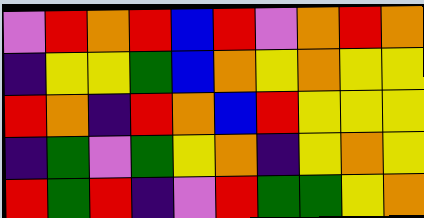[["violet", "red", "orange", "red", "blue", "red", "violet", "orange", "red", "orange"], ["indigo", "yellow", "yellow", "green", "blue", "orange", "yellow", "orange", "yellow", "yellow"], ["red", "orange", "indigo", "red", "orange", "blue", "red", "yellow", "yellow", "yellow"], ["indigo", "green", "violet", "green", "yellow", "orange", "indigo", "yellow", "orange", "yellow"], ["red", "green", "red", "indigo", "violet", "red", "green", "green", "yellow", "orange"]]